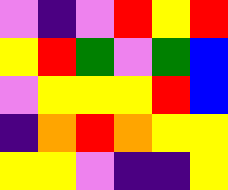[["violet", "indigo", "violet", "red", "yellow", "red"], ["yellow", "red", "green", "violet", "green", "blue"], ["violet", "yellow", "yellow", "yellow", "red", "blue"], ["indigo", "orange", "red", "orange", "yellow", "yellow"], ["yellow", "yellow", "violet", "indigo", "indigo", "yellow"]]